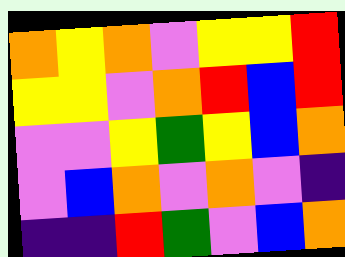[["orange", "yellow", "orange", "violet", "yellow", "yellow", "red"], ["yellow", "yellow", "violet", "orange", "red", "blue", "red"], ["violet", "violet", "yellow", "green", "yellow", "blue", "orange"], ["violet", "blue", "orange", "violet", "orange", "violet", "indigo"], ["indigo", "indigo", "red", "green", "violet", "blue", "orange"]]